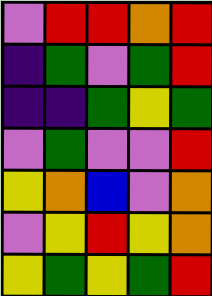[["violet", "red", "red", "orange", "red"], ["indigo", "green", "violet", "green", "red"], ["indigo", "indigo", "green", "yellow", "green"], ["violet", "green", "violet", "violet", "red"], ["yellow", "orange", "blue", "violet", "orange"], ["violet", "yellow", "red", "yellow", "orange"], ["yellow", "green", "yellow", "green", "red"]]